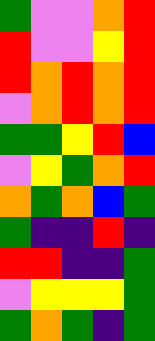[["green", "violet", "violet", "orange", "red"], ["red", "violet", "violet", "yellow", "red"], ["red", "orange", "red", "orange", "red"], ["violet", "orange", "red", "orange", "red"], ["green", "green", "yellow", "red", "blue"], ["violet", "yellow", "green", "orange", "red"], ["orange", "green", "orange", "blue", "green"], ["green", "indigo", "indigo", "red", "indigo"], ["red", "red", "indigo", "indigo", "green"], ["violet", "yellow", "yellow", "yellow", "green"], ["green", "orange", "green", "indigo", "green"]]